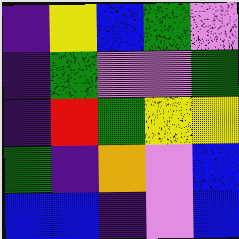[["indigo", "yellow", "blue", "green", "violet"], ["indigo", "green", "violet", "violet", "green"], ["indigo", "red", "green", "yellow", "yellow"], ["green", "indigo", "orange", "violet", "blue"], ["blue", "blue", "indigo", "violet", "blue"]]